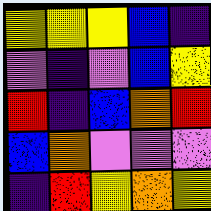[["yellow", "yellow", "yellow", "blue", "indigo"], ["violet", "indigo", "violet", "blue", "yellow"], ["red", "indigo", "blue", "orange", "red"], ["blue", "orange", "violet", "violet", "violet"], ["indigo", "red", "yellow", "orange", "yellow"]]